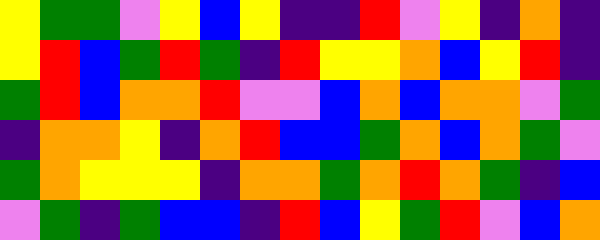[["yellow", "green", "green", "violet", "yellow", "blue", "yellow", "indigo", "indigo", "red", "violet", "yellow", "indigo", "orange", "indigo"], ["yellow", "red", "blue", "green", "red", "green", "indigo", "red", "yellow", "yellow", "orange", "blue", "yellow", "red", "indigo"], ["green", "red", "blue", "orange", "orange", "red", "violet", "violet", "blue", "orange", "blue", "orange", "orange", "violet", "green"], ["indigo", "orange", "orange", "yellow", "indigo", "orange", "red", "blue", "blue", "green", "orange", "blue", "orange", "green", "violet"], ["green", "orange", "yellow", "yellow", "yellow", "indigo", "orange", "orange", "green", "orange", "red", "orange", "green", "indigo", "blue"], ["violet", "green", "indigo", "green", "blue", "blue", "indigo", "red", "blue", "yellow", "green", "red", "violet", "blue", "orange"]]